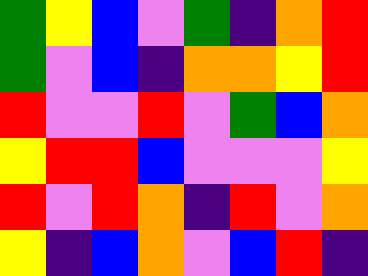[["green", "yellow", "blue", "violet", "green", "indigo", "orange", "red"], ["green", "violet", "blue", "indigo", "orange", "orange", "yellow", "red"], ["red", "violet", "violet", "red", "violet", "green", "blue", "orange"], ["yellow", "red", "red", "blue", "violet", "violet", "violet", "yellow"], ["red", "violet", "red", "orange", "indigo", "red", "violet", "orange"], ["yellow", "indigo", "blue", "orange", "violet", "blue", "red", "indigo"]]